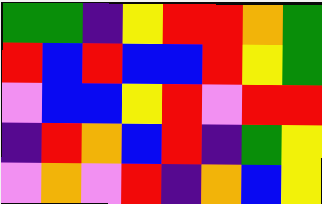[["green", "green", "indigo", "yellow", "red", "red", "orange", "green"], ["red", "blue", "red", "blue", "blue", "red", "yellow", "green"], ["violet", "blue", "blue", "yellow", "red", "violet", "red", "red"], ["indigo", "red", "orange", "blue", "red", "indigo", "green", "yellow"], ["violet", "orange", "violet", "red", "indigo", "orange", "blue", "yellow"]]